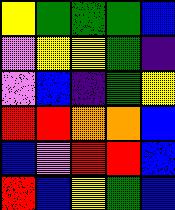[["yellow", "green", "green", "green", "blue"], ["violet", "yellow", "yellow", "green", "indigo"], ["violet", "blue", "indigo", "green", "yellow"], ["red", "red", "orange", "orange", "blue"], ["blue", "violet", "red", "red", "blue"], ["red", "blue", "yellow", "green", "blue"]]